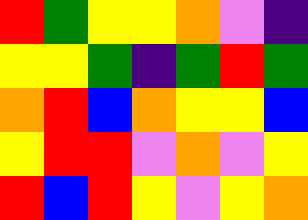[["red", "green", "yellow", "yellow", "orange", "violet", "indigo"], ["yellow", "yellow", "green", "indigo", "green", "red", "green"], ["orange", "red", "blue", "orange", "yellow", "yellow", "blue"], ["yellow", "red", "red", "violet", "orange", "violet", "yellow"], ["red", "blue", "red", "yellow", "violet", "yellow", "orange"]]